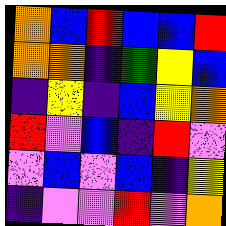[["orange", "blue", "red", "blue", "blue", "red"], ["orange", "orange", "indigo", "green", "yellow", "blue"], ["indigo", "yellow", "indigo", "blue", "yellow", "orange"], ["red", "violet", "blue", "indigo", "red", "violet"], ["violet", "blue", "violet", "blue", "indigo", "yellow"], ["indigo", "violet", "violet", "red", "violet", "orange"]]